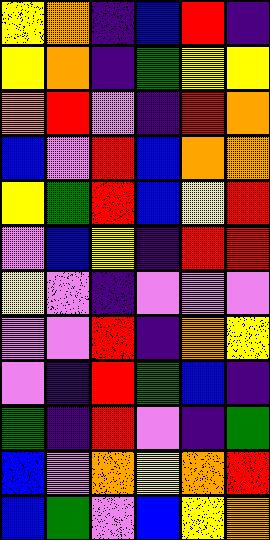[["yellow", "orange", "indigo", "blue", "red", "indigo"], ["yellow", "orange", "indigo", "green", "yellow", "yellow"], ["orange", "red", "violet", "indigo", "red", "orange"], ["blue", "violet", "red", "blue", "orange", "orange"], ["yellow", "green", "red", "blue", "yellow", "red"], ["violet", "blue", "yellow", "indigo", "red", "red"], ["yellow", "violet", "indigo", "violet", "violet", "violet"], ["violet", "violet", "red", "indigo", "orange", "yellow"], ["violet", "indigo", "red", "green", "blue", "indigo"], ["green", "indigo", "red", "violet", "indigo", "green"], ["blue", "violet", "orange", "yellow", "orange", "red"], ["blue", "green", "violet", "blue", "yellow", "orange"]]